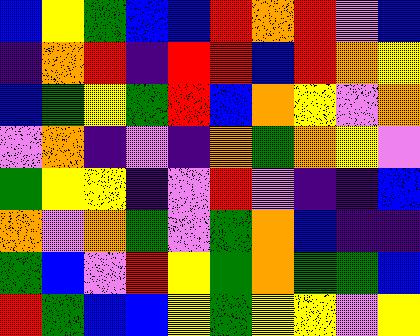[["blue", "yellow", "green", "blue", "blue", "red", "orange", "red", "violet", "blue"], ["indigo", "orange", "red", "indigo", "red", "red", "blue", "red", "orange", "yellow"], ["blue", "green", "yellow", "green", "red", "blue", "orange", "yellow", "violet", "orange"], ["violet", "orange", "indigo", "violet", "indigo", "orange", "green", "orange", "yellow", "violet"], ["green", "yellow", "yellow", "indigo", "violet", "red", "violet", "indigo", "indigo", "blue"], ["orange", "violet", "orange", "green", "violet", "green", "orange", "blue", "indigo", "indigo"], ["green", "blue", "violet", "red", "yellow", "green", "orange", "green", "green", "blue"], ["red", "green", "blue", "blue", "yellow", "green", "yellow", "yellow", "violet", "yellow"]]